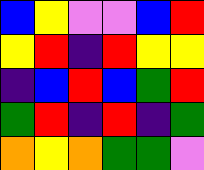[["blue", "yellow", "violet", "violet", "blue", "red"], ["yellow", "red", "indigo", "red", "yellow", "yellow"], ["indigo", "blue", "red", "blue", "green", "red"], ["green", "red", "indigo", "red", "indigo", "green"], ["orange", "yellow", "orange", "green", "green", "violet"]]